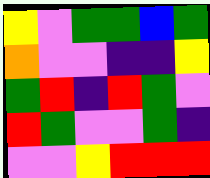[["yellow", "violet", "green", "green", "blue", "green"], ["orange", "violet", "violet", "indigo", "indigo", "yellow"], ["green", "red", "indigo", "red", "green", "violet"], ["red", "green", "violet", "violet", "green", "indigo"], ["violet", "violet", "yellow", "red", "red", "red"]]